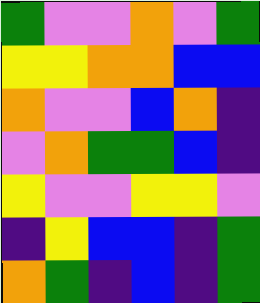[["green", "violet", "violet", "orange", "violet", "green"], ["yellow", "yellow", "orange", "orange", "blue", "blue"], ["orange", "violet", "violet", "blue", "orange", "indigo"], ["violet", "orange", "green", "green", "blue", "indigo"], ["yellow", "violet", "violet", "yellow", "yellow", "violet"], ["indigo", "yellow", "blue", "blue", "indigo", "green"], ["orange", "green", "indigo", "blue", "indigo", "green"]]